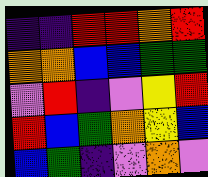[["indigo", "indigo", "red", "red", "orange", "red"], ["orange", "orange", "blue", "blue", "green", "green"], ["violet", "red", "indigo", "violet", "yellow", "red"], ["red", "blue", "green", "orange", "yellow", "blue"], ["blue", "green", "indigo", "violet", "orange", "violet"]]